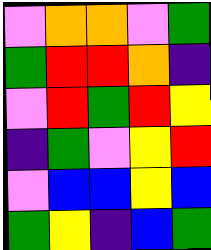[["violet", "orange", "orange", "violet", "green"], ["green", "red", "red", "orange", "indigo"], ["violet", "red", "green", "red", "yellow"], ["indigo", "green", "violet", "yellow", "red"], ["violet", "blue", "blue", "yellow", "blue"], ["green", "yellow", "indigo", "blue", "green"]]